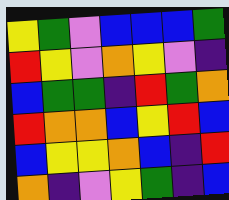[["yellow", "green", "violet", "blue", "blue", "blue", "green"], ["red", "yellow", "violet", "orange", "yellow", "violet", "indigo"], ["blue", "green", "green", "indigo", "red", "green", "orange"], ["red", "orange", "orange", "blue", "yellow", "red", "blue"], ["blue", "yellow", "yellow", "orange", "blue", "indigo", "red"], ["orange", "indigo", "violet", "yellow", "green", "indigo", "blue"]]